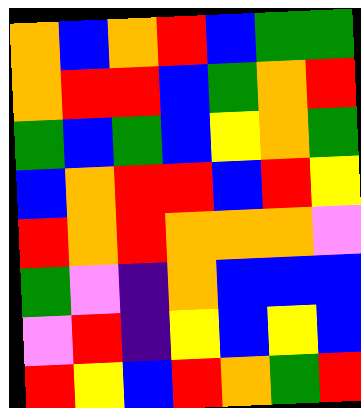[["orange", "blue", "orange", "red", "blue", "green", "green"], ["orange", "red", "red", "blue", "green", "orange", "red"], ["green", "blue", "green", "blue", "yellow", "orange", "green"], ["blue", "orange", "red", "red", "blue", "red", "yellow"], ["red", "orange", "red", "orange", "orange", "orange", "violet"], ["green", "violet", "indigo", "orange", "blue", "blue", "blue"], ["violet", "red", "indigo", "yellow", "blue", "yellow", "blue"], ["red", "yellow", "blue", "red", "orange", "green", "red"]]